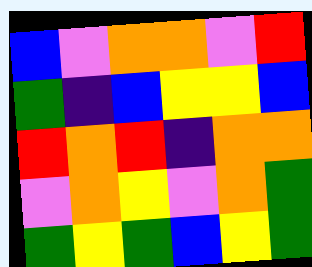[["blue", "violet", "orange", "orange", "violet", "red"], ["green", "indigo", "blue", "yellow", "yellow", "blue"], ["red", "orange", "red", "indigo", "orange", "orange"], ["violet", "orange", "yellow", "violet", "orange", "green"], ["green", "yellow", "green", "blue", "yellow", "green"]]